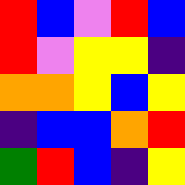[["red", "blue", "violet", "red", "blue"], ["red", "violet", "yellow", "yellow", "indigo"], ["orange", "orange", "yellow", "blue", "yellow"], ["indigo", "blue", "blue", "orange", "red"], ["green", "red", "blue", "indigo", "yellow"]]